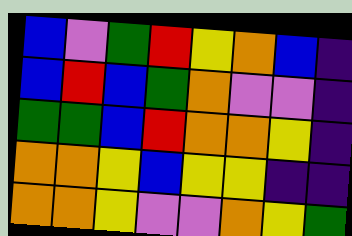[["blue", "violet", "green", "red", "yellow", "orange", "blue", "indigo"], ["blue", "red", "blue", "green", "orange", "violet", "violet", "indigo"], ["green", "green", "blue", "red", "orange", "orange", "yellow", "indigo"], ["orange", "orange", "yellow", "blue", "yellow", "yellow", "indigo", "indigo"], ["orange", "orange", "yellow", "violet", "violet", "orange", "yellow", "green"]]